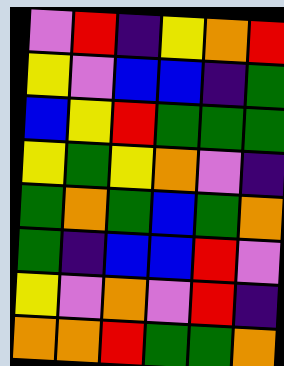[["violet", "red", "indigo", "yellow", "orange", "red"], ["yellow", "violet", "blue", "blue", "indigo", "green"], ["blue", "yellow", "red", "green", "green", "green"], ["yellow", "green", "yellow", "orange", "violet", "indigo"], ["green", "orange", "green", "blue", "green", "orange"], ["green", "indigo", "blue", "blue", "red", "violet"], ["yellow", "violet", "orange", "violet", "red", "indigo"], ["orange", "orange", "red", "green", "green", "orange"]]